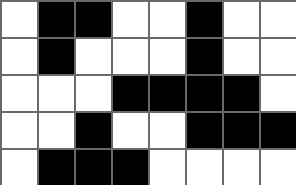[["white", "black", "black", "white", "white", "black", "white", "white"], ["white", "black", "white", "white", "white", "black", "white", "white"], ["white", "white", "white", "black", "black", "black", "black", "white"], ["white", "white", "black", "white", "white", "black", "black", "black"], ["white", "black", "black", "black", "white", "white", "white", "white"]]